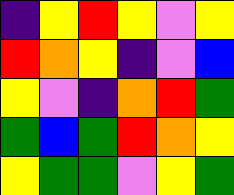[["indigo", "yellow", "red", "yellow", "violet", "yellow"], ["red", "orange", "yellow", "indigo", "violet", "blue"], ["yellow", "violet", "indigo", "orange", "red", "green"], ["green", "blue", "green", "red", "orange", "yellow"], ["yellow", "green", "green", "violet", "yellow", "green"]]